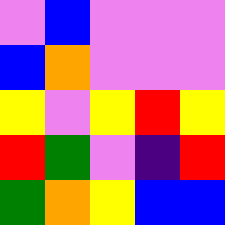[["violet", "blue", "violet", "violet", "violet"], ["blue", "orange", "violet", "violet", "violet"], ["yellow", "violet", "yellow", "red", "yellow"], ["red", "green", "violet", "indigo", "red"], ["green", "orange", "yellow", "blue", "blue"]]